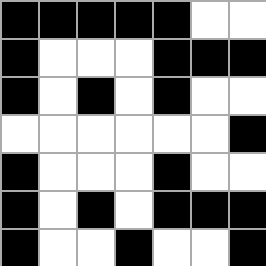[["black", "black", "black", "black", "black", "white", "white"], ["black", "white", "white", "white", "black", "black", "black"], ["black", "white", "black", "white", "black", "white", "white"], ["white", "white", "white", "white", "white", "white", "black"], ["black", "white", "white", "white", "black", "white", "white"], ["black", "white", "black", "white", "black", "black", "black"], ["black", "white", "white", "black", "white", "white", "black"]]